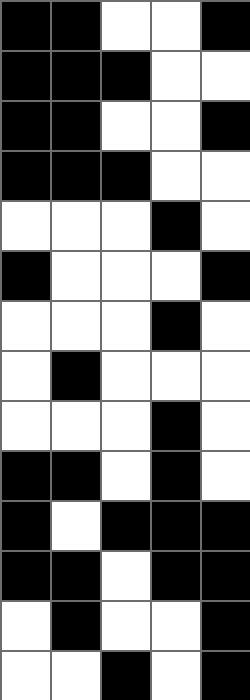[["black", "black", "white", "white", "black"], ["black", "black", "black", "white", "white"], ["black", "black", "white", "white", "black"], ["black", "black", "black", "white", "white"], ["white", "white", "white", "black", "white"], ["black", "white", "white", "white", "black"], ["white", "white", "white", "black", "white"], ["white", "black", "white", "white", "white"], ["white", "white", "white", "black", "white"], ["black", "black", "white", "black", "white"], ["black", "white", "black", "black", "black"], ["black", "black", "white", "black", "black"], ["white", "black", "white", "white", "black"], ["white", "white", "black", "white", "black"]]